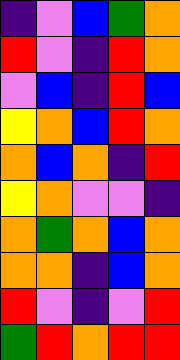[["indigo", "violet", "blue", "green", "orange"], ["red", "violet", "indigo", "red", "orange"], ["violet", "blue", "indigo", "red", "blue"], ["yellow", "orange", "blue", "red", "orange"], ["orange", "blue", "orange", "indigo", "red"], ["yellow", "orange", "violet", "violet", "indigo"], ["orange", "green", "orange", "blue", "orange"], ["orange", "orange", "indigo", "blue", "orange"], ["red", "violet", "indigo", "violet", "red"], ["green", "red", "orange", "red", "red"]]